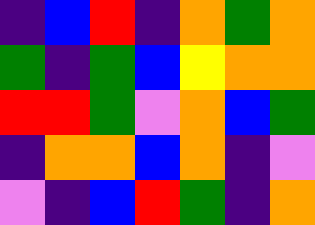[["indigo", "blue", "red", "indigo", "orange", "green", "orange"], ["green", "indigo", "green", "blue", "yellow", "orange", "orange"], ["red", "red", "green", "violet", "orange", "blue", "green"], ["indigo", "orange", "orange", "blue", "orange", "indigo", "violet"], ["violet", "indigo", "blue", "red", "green", "indigo", "orange"]]